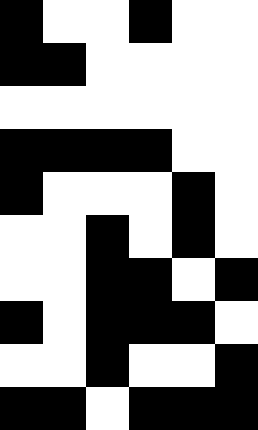[["black", "white", "white", "black", "white", "white"], ["black", "black", "white", "white", "white", "white"], ["white", "white", "white", "white", "white", "white"], ["black", "black", "black", "black", "white", "white"], ["black", "white", "white", "white", "black", "white"], ["white", "white", "black", "white", "black", "white"], ["white", "white", "black", "black", "white", "black"], ["black", "white", "black", "black", "black", "white"], ["white", "white", "black", "white", "white", "black"], ["black", "black", "white", "black", "black", "black"]]